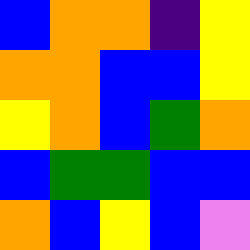[["blue", "orange", "orange", "indigo", "yellow"], ["orange", "orange", "blue", "blue", "yellow"], ["yellow", "orange", "blue", "green", "orange"], ["blue", "green", "green", "blue", "blue"], ["orange", "blue", "yellow", "blue", "violet"]]